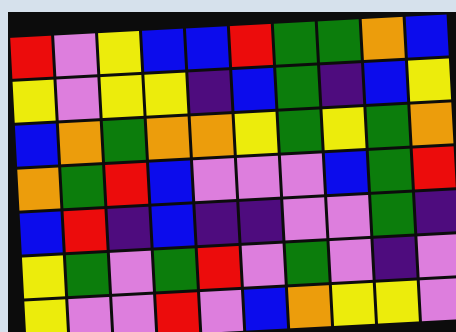[["red", "violet", "yellow", "blue", "blue", "red", "green", "green", "orange", "blue"], ["yellow", "violet", "yellow", "yellow", "indigo", "blue", "green", "indigo", "blue", "yellow"], ["blue", "orange", "green", "orange", "orange", "yellow", "green", "yellow", "green", "orange"], ["orange", "green", "red", "blue", "violet", "violet", "violet", "blue", "green", "red"], ["blue", "red", "indigo", "blue", "indigo", "indigo", "violet", "violet", "green", "indigo"], ["yellow", "green", "violet", "green", "red", "violet", "green", "violet", "indigo", "violet"], ["yellow", "violet", "violet", "red", "violet", "blue", "orange", "yellow", "yellow", "violet"]]